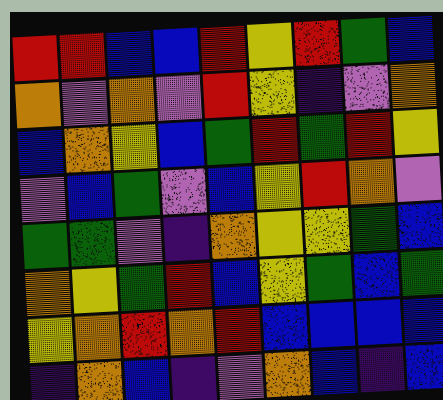[["red", "red", "blue", "blue", "red", "yellow", "red", "green", "blue"], ["orange", "violet", "orange", "violet", "red", "yellow", "indigo", "violet", "orange"], ["blue", "orange", "yellow", "blue", "green", "red", "green", "red", "yellow"], ["violet", "blue", "green", "violet", "blue", "yellow", "red", "orange", "violet"], ["green", "green", "violet", "indigo", "orange", "yellow", "yellow", "green", "blue"], ["orange", "yellow", "green", "red", "blue", "yellow", "green", "blue", "green"], ["yellow", "orange", "red", "orange", "red", "blue", "blue", "blue", "blue"], ["indigo", "orange", "blue", "indigo", "violet", "orange", "blue", "indigo", "blue"]]